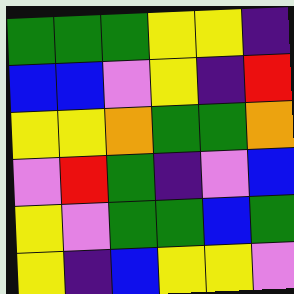[["green", "green", "green", "yellow", "yellow", "indigo"], ["blue", "blue", "violet", "yellow", "indigo", "red"], ["yellow", "yellow", "orange", "green", "green", "orange"], ["violet", "red", "green", "indigo", "violet", "blue"], ["yellow", "violet", "green", "green", "blue", "green"], ["yellow", "indigo", "blue", "yellow", "yellow", "violet"]]